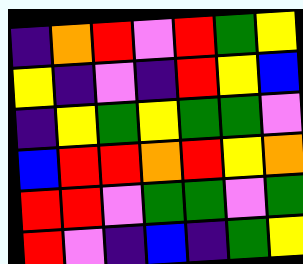[["indigo", "orange", "red", "violet", "red", "green", "yellow"], ["yellow", "indigo", "violet", "indigo", "red", "yellow", "blue"], ["indigo", "yellow", "green", "yellow", "green", "green", "violet"], ["blue", "red", "red", "orange", "red", "yellow", "orange"], ["red", "red", "violet", "green", "green", "violet", "green"], ["red", "violet", "indigo", "blue", "indigo", "green", "yellow"]]